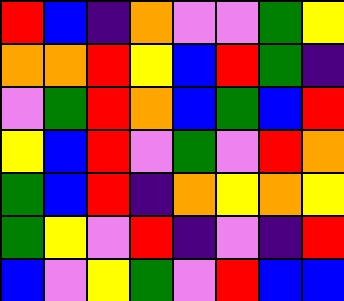[["red", "blue", "indigo", "orange", "violet", "violet", "green", "yellow"], ["orange", "orange", "red", "yellow", "blue", "red", "green", "indigo"], ["violet", "green", "red", "orange", "blue", "green", "blue", "red"], ["yellow", "blue", "red", "violet", "green", "violet", "red", "orange"], ["green", "blue", "red", "indigo", "orange", "yellow", "orange", "yellow"], ["green", "yellow", "violet", "red", "indigo", "violet", "indigo", "red"], ["blue", "violet", "yellow", "green", "violet", "red", "blue", "blue"]]